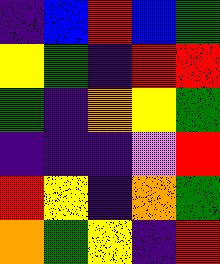[["indigo", "blue", "red", "blue", "green"], ["yellow", "green", "indigo", "red", "red"], ["green", "indigo", "orange", "yellow", "green"], ["indigo", "indigo", "indigo", "violet", "red"], ["red", "yellow", "indigo", "orange", "green"], ["orange", "green", "yellow", "indigo", "red"]]